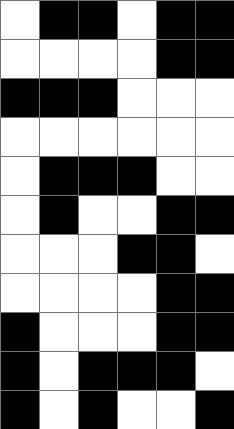[["white", "black", "black", "white", "black", "black"], ["white", "white", "white", "white", "black", "black"], ["black", "black", "black", "white", "white", "white"], ["white", "white", "white", "white", "white", "white"], ["white", "black", "black", "black", "white", "white"], ["white", "black", "white", "white", "black", "black"], ["white", "white", "white", "black", "black", "white"], ["white", "white", "white", "white", "black", "black"], ["black", "white", "white", "white", "black", "black"], ["black", "white", "black", "black", "black", "white"], ["black", "white", "black", "white", "white", "black"]]